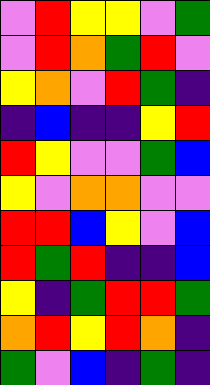[["violet", "red", "yellow", "yellow", "violet", "green"], ["violet", "red", "orange", "green", "red", "violet"], ["yellow", "orange", "violet", "red", "green", "indigo"], ["indigo", "blue", "indigo", "indigo", "yellow", "red"], ["red", "yellow", "violet", "violet", "green", "blue"], ["yellow", "violet", "orange", "orange", "violet", "violet"], ["red", "red", "blue", "yellow", "violet", "blue"], ["red", "green", "red", "indigo", "indigo", "blue"], ["yellow", "indigo", "green", "red", "red", "green"], ["orange", "red", "yellow", "red", "orange", "indigo"], ["green", "violet", "blue", "indigo", "green", "indigo"]]